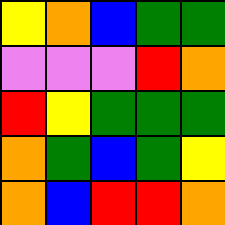[["yellow", "orange", "blue", "green", "green"], ["violet", "violet", "violet", "red", "orange"], ["red", "yellow", "green", "green", "green"], ["orange", "green", "blue", "green", "yellow"], ["orange", "blue", "red", "red", "orange"]]